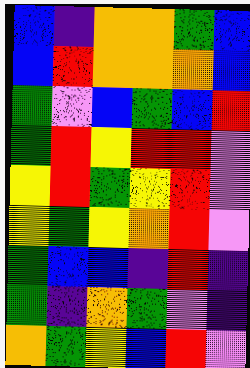[["blue", "indigo", "orange", "orange", "green", "blue"], ["blue", "red", "orange", "orange", "orange", "blue"], ["green", "violet", "blue", "green", "blue", "red"], ["green", "red", "yellow", "red", "red", "violet"], ["yellow", "red", "green", "yellow", "red", "violet"], ["yellow", "green", "yellow", "orange", "red", "violet"], ["green", "blue", "blue", "indigo", "red", "indigo"], ["green", "indigo", "orange", "green", "violet", "indigo"], ["orange", "green", "yellow", "blue", "red", "violet"]]